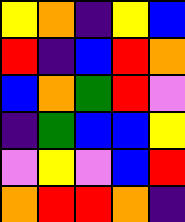[["yellow", "orange", "indigo", "yellow", "blue"], ["red", "indigo", "blue", "red", "orange"], ["blue", "orange", "green", "red", "violet"], ["indigo", "green", "blue", "blue", "yellow"], ["violet", "yellow", "violet", "blue", "red"], ["orange", "red", "red", "orange", "indigo"]]